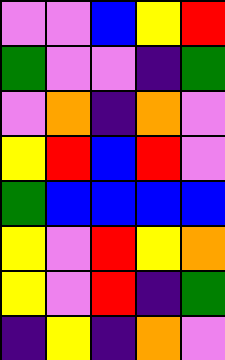[["violet", "violet", "blue", "yellow", "red"], ["green", "violet", "violet", "indigo", "green"], ["violet", "orange", "indigo", "orange", "violet"], ["yellow", "red", "blue", "red", "violet"], ["green", "blue", "blue", "blue", "blue"], ["yellow", "violet", "red", "yellow", "orange"], ["yellow", "violet", "red", "indigo", "green"], ["indigo", "yellow", "indigo", "orange", "violet"]]